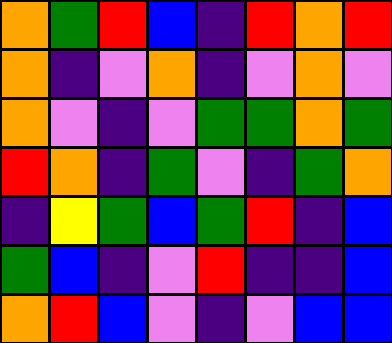[["orange", "green", "red", "blue", "indigo", "red", "orange", "red"], ["orange", "indigo", "violet", "orange", "indigo", "violet", "orange", "violet"], ["orange", "violet", "indigo", "violet", "green", "green", "orange", "green"], ["red", "orange", "indigo", "green", "violet", "indigo", "green", "orange"], ["indigo", "yellow", "green", "blue", "green", "red", "indigo", "blue"], ["green", "blue", "indigo", "violet", "red", "indigo", "indigo", "blue"], ["orange", "red", "blue", "violet", "indigo", "violet", "blue", "blue"]]